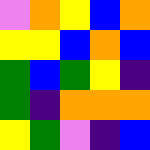[["violet", "orange", "yellow", "blue", "orange"], ["yellow", "yellow", "blue", "orange", "blue"], ["green", "blue", "green", "yellow", "indigo"], ["green", "indigo", "orange", "orange", "orange"], ["yellow", "green", "violet", "indigo", "blue"]]